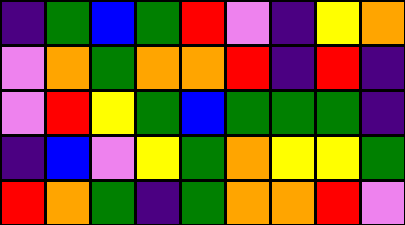[["indigo", "green", "blue", "green", "red", "violet", "indigo", "yellow", "orange"], ["violet", "orange", "green", "orange", "orange", "red", "indigo", "red", "indigo"], ["violet", "red", "yellow", "green", "blue", "green", "green", "green", "indigo"], ["indigo", "blue", "violet", "yellow", "green", "orange", "yellow", "yellow", "green"], ["red", "orange", "green", "indigo", "green", "orange", "orange", "red", "violet"]]